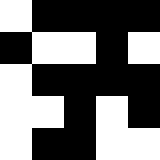[["white", "black", "black", "black", "black"], ["black", "white", "white", "black", "white"], ["white", "black", "black", "black", "black"], ["white", "white", "black", "white", "black"], ["white", "black", "black", "white", "white"]]